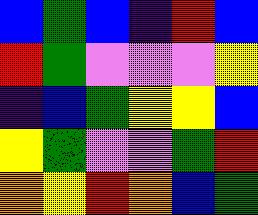[["blue", "green", "blue", "indigo", "red", "blue"], ["red", "green", "violet", "violet", "violet", "yellow"], ["indigo", "blue", "green", "yellow", "yellow", "blue"], ["yellow", "green", "violet", "violet", "green", "red"], ["orange", "yellow", "red", "orange", "blue", "green"]]